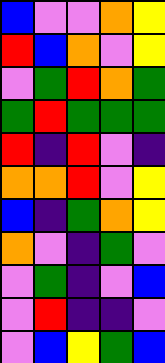[["blue", "violet", "violet", "orange", "yellow"], ["red", "blue", "orange", "violet", "yellow"], ["violet", "green", "red", "orange", "green"], ["green", "red", "green", "green", "green"], ["red", "indigo", "red", "violet", "indigo"], ["orange", "orange", "red", "violet", "yellow"], ["blue", "indigo", "green", "orange", "yellow"], ["orange", "violet", "indigo", "green", "violet"], ["violet", "green", "indigo", "violet", "blue"], ["violet", "red", "indigo", "indigo", "violet"], ["violet", "blue", "yellow", "green", "blue"]]